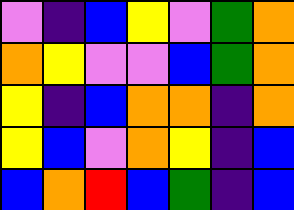[["violet", "indigo", "blue", "yellow", "violet", "green", "orange"], ["orange", "yellow", "violet", "violet", "blue", "green", "orange"], ["yellow", "indigo", "blue", "orange", "orange", "indigo", "orange"], ["yellow", "blue", "violet", "orange", "yellow", "indigo", "blue"], ["blue", "orange", "red", "blue", "green", "indigo", "blue"]]